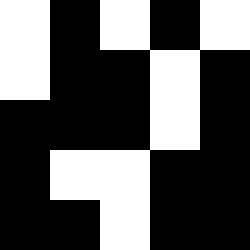[["white", "black", "white", "black", "white"], ["white", "black", "black", "white", "black"], ["black", "black", "black", "white", "black"], ["black", "white", "white", "black", "black"], ["black", "black", "white", "black", "black"]]